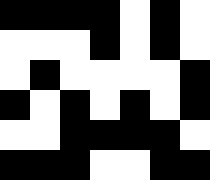[["black", "black", "black", "black", "white", "black", "white"], ["white", "white", "white", "black", "white", "black", "white"], ["white", "black", "white", "white", "white", "white", "black"], ["black", "white", "black", "white", "black", "white", "black"], ["white", "white", "black", "black", "black", "black", "white"], ["black", "black", "black", "white", "white", "black", "black"]]